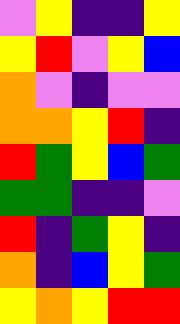[["violet", "yellow", "indigo", "indigo", "yellow"], ["yellow", "red", "violet", "yellow", "blue"], ["orange", "violet", "indigo", "violet", "violet"], ["orange", "orange", "yellow", "red", "indigo"], ["red", "green", "yellow", "blue", "green"], ["green", "green", "indigo", "indigo", "violet"], ["red", "indigo", "green", "yellow", "indigo"], ["orange", "indigo", "blue", "yellow", "green"], ["yellow", "orange", "yellow", "red", "red"]]